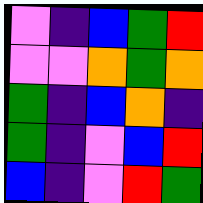[["violet", "indigo", "blue", "green", "red"], ["violet", "violet", "orange", "green", "orange"], ["green", "indigo", "blue", "orange", "indigo"], ["green", "indigo", "violet", "blue", "red"], ["blue", "indigo", "violet", "red", "green"]]